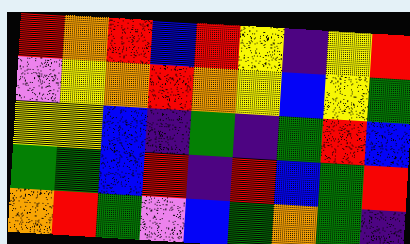[["red", "orange", "red", "blue", "red", "yellow", "indigo", "yellow", "red"], ["violet", "yellow", "orange", "red", "orange", "yellow", "blue", "yellow", "green"], ["yellow", "yellow", "blue", "indigo", "green", "indigo", "green", "red", "blue"], ["green", "green", "blue", "red", "indigo", "red", "blue", "green", "red"], ["orange", "red", "green", "violet", "blue", "green", "orange", "green", "indigo"]]